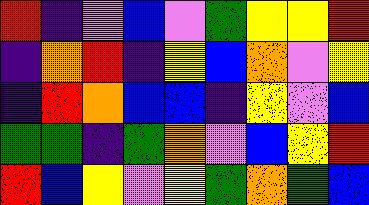[["red", "indigo", "violet", "blue", "violet", "green", "yellow", "yellow", "red"], ["indigo", "orange", "red", "indigo", "yellow", "blue", "orange", "violet", "yellow"], ["indigo", "red", "orange", "blue", "blue", "indigo", "yellow", "violet", "blue"], ["green", "green", "indigo", "green", "orange", "violet", "blue", "yellow", "red"], ["red", "blue", "yellow", "violet", "yellow", "green", "orange", "green", "blue"]]